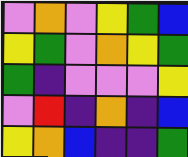[["violet", "orange", "violet", "yellow", "green", "blue"], ["yellow", "green", "violet", "orange", "yellow", "green"], ["green", "indigo", "violet", "violet", "violet", "yellow"], ["violet", "red", "indigo", "orange", "indigo", "blue"], ["yellow", "orange", "blue", "indigo", "indigo", "green"]]